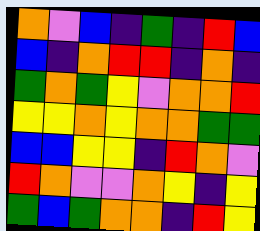[["orange", "violet", "blue", "indigo", "green", "indigo", "red", "blue"], ["blue", "indigo", "orange", "red", "red", "indigo", "orange", "indigo"], ["green", "orange", "green", "yellow", "violet", "orange", "orange", "red"], ["yellow", "yellow", "orange", "yellow", "orange", "orange", "green", "green"], ["blue", "blue", "yellow", "yellow", "indigo", "red", "orange", "violet"], ["red", "orange", "violet", "violet", "orange", "yellow", "indigo", "yellow"], ["green", "blue", "green", "orange", "orange", "indigo", "red", "yellow"]]